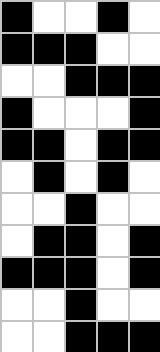[["black", "white", "white", "black", "white"], ["black", "black", "black", "white", "white"], ["white", "white", "black", "black", "black"], ["black", "white", "white", "white", "black"], ["black", "black", "white", "black", "black"], ["white", "black", "white", "black", "white"], ["white", "white", "black", "white", "white"], ["white", "black", "black", "white", "black"], ["black", "black", "black", "white", "black"], ["white", "white", "black", "white", "white"], ["white", "white", "black", "black", "black"]]